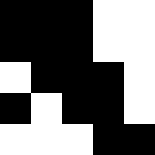[["black", "black", "black", "white", "white"], ["black", "black", "black", "white", "white"], ["white", "black", "black", "black", "white"], ["black", "white", "black", "black", "white"], ["white", "white", "white", "black", "black"]]